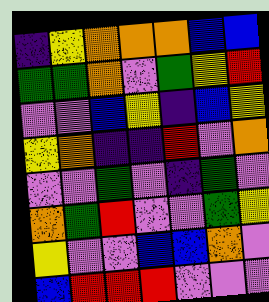[["indigo", "yellow", "orange", "orange", "orange", "blue", "blue"], ["green", "green", "orange", "violet", "green", "yellow", "red"], ["violet", "violet", "blue", "yellow", "indigo", "blue", "yellow"], ["yellow", "orange", "indigo", "indigo", "red", "violet", "orange"], ["violet", "violet", "green", "violet", "indigo", "green", "violet"], ["orange", "green", "red", "violet", "violet", "green", "yellow"], ["yellow", "violet", "violet", "blue", "blue", "orange", "violet"], ["blue", "red", "red", "red", "violet", "violet", "violet"]]